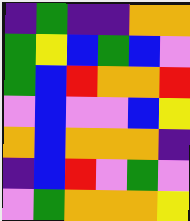[["indigo", "green", "indigo", "indigo", "orange", "orange"], ["green", "yellow", "blue", "green", "blue", "violet"], ["green", "blue", "red", "orange", "orange", "red"], ["violet", "blue", "violet", "violet", "blue", "yellow"], ["orange", "blue", "orange", "orange", "orange", "indigo"], ["indigo", "blue", "red", "violet", "green", "violet"], ["violet", "green", "orange", "orange", "orange", "yellow"]]